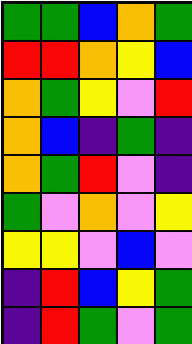[["green", "green", "blue", "orange", "green"], ["red", "red", "orange", "yellow", "blue"], ["orange", "green", "yellow", "violet", "red"], ["orange", "blue", "indigo", "green", "indigo"], ["orange", "green", "red", "violet", "indigo"], ["green", "violet", "orange", "violet", "yellow"], ["yellow", "yellow", "violet", "blue", "violet"], ["indigo", "red", "blue", "yellow", "green"], ["indigo", "red", "green", "violet", "green"]]